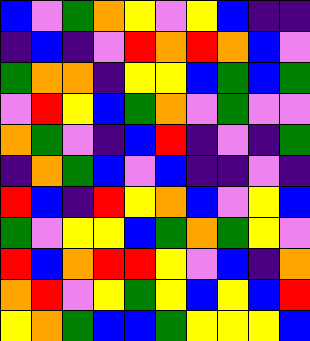[["blue", "violet", "green", "orange", "yellow", "violet", "yellow", "blue", "indigo", "indigo"], ["indigo", "blue", "indigo", "violet", "red", "orange", "red", "orange", "blue", "violet"], ["green", "orange", "orange", "indigo", "yellow", "yellow", "blue", "green", "blue", "green"], ["violet", "red", "yellow", "blue", "green", "orange", "violet", "green", "violet", "violet"], ["orange", "green", "violet", "indigo", "blue", "red", "indigo", "violet", "indigo", "green"], ["indigo", "orange", "green", "blue", "violet", "blue", "indigo", "indigo", "violet", "indigo"], ["red", "blue", "indigo", "red", "yellow", "orange", "blue", "violet", "yellow", "blue"], ["green", "violet", "yellow", "yellow", "blue", "green", "orange", "green", "yellow", "violet"], ["red", "blue", "orange", "red", "red", "yellow", "violet", "blue", "indigo", "orange"], ["orange", "red", "violet", "yellow", "green", "yellow", "blue", "yellow", "blue", "red"], ["yellow", "orange", "green", "blue", "blue", "green", "yellow", "yellow", "yellow", "blue"]]